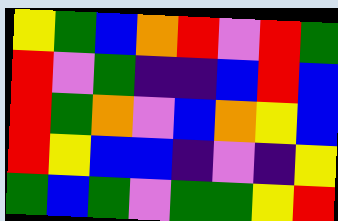[["yellow", "green", "blue", "orange", "red", "violet", "red", "green"], ["red", "violet", "green", "indigo", "indigo", "blue", "red", "blue"], ["red", "green", "orange", "violet", "blue", "orange", "yellow", "blue"], ["red", "yellow", "blue", "blue", "indigo", "violet", "indigo", "yellow"], ["green", "blue", "green", "violet", "green", "green", "yellow", "red"]]